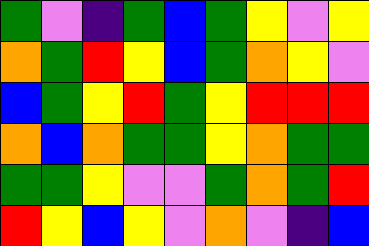[["green", "violet", "indigo", "green", "blue", "green", "yellow", "violet", "yellow"], ["orange", "green", "red", "yellow", "blue", "green", "orange", "yellow", "violet"], ["blue", "green", "yellow", "red", "green", "yellow", "red", "red", "red"], ["orange", "blue", "orange", "green", "green", "yellow", "orange", "green", "green"], ["green", "green", "yellow", "violet", "violet", "green", "orange", "green", "red"], ["red", "yellow", "blue", "yellow", "violet", "orange", "violet", "indigo", "blue"]]